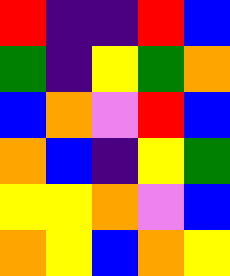[["red", "indigo", "indigo", "red", "blue"], ["green", "indigo", "yellow", "green", "orange"], ["blue", "orange", "violet", "red", "blue"], ["orange", "blue", "indigo", "yellow", "green"], ["yellow", "yellow", "orange", "violet", "blue"], ["orange", "yellow", "blue", "orange", "yellow"]]